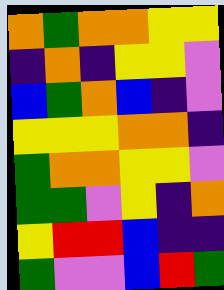[["orange", "green", "orange", "orange", "yellow", "yellow"], ["indigo", "orange", "indigo", "yellow", "yellow", "violet"], ["blue", "green", "orange", "blue", "indigo", "violet"], ["yellow", "yellow", "yellow", "orange", "orange", "indigo"], ["green", "orange", "orange", "yellow", "yellow", "violet"], ["green", "green", "violet", "yellow", "indigo", "orange"], ["yellow", "red", "red", "blue", "indigo", "indigo"], ["green", "violet", "violet", "blue", "red", "green"]]